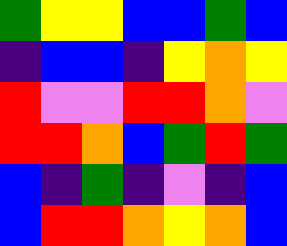[["green", "yellow", "yellow", "blue", "blue", "green", "blue"], ["indigo", "blue", "blue", "indigo", "yellow", "orange", "yellow"], ["red", "violet", "violet", "red", "red", "orange", "violet"], ["red", "red", "orange", "blue", "green", "red", "green"], ["blue", "indigo", "green", "indigo", "violet", "indigo", "blue"], ["blue", "red", "red", "orange", "yellow", "orange", "blue"]]